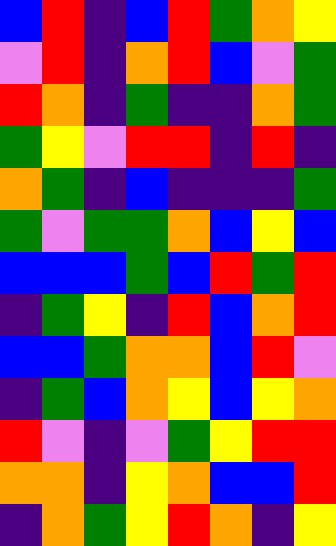[["blue", "red", "indigo", "blue", "red", "green", "orange", "yellow"], ["violet", "red", "indigo", "orange", "red", "blue", "violet", "green"], ["red", "orange", "indigo", "green", "indigo", "indigo", "orange", "green"], ["green", "yellow", "violet", "red", "red", "indigo", "red", "indigo"], ["orange", "green", "indigo", "blue", "indigo", "indigo", "indigo", "green"], ["green", "violet", "green", "green", "orange", "blue", "yellow", "blue"], ["blue", "blue", "blue", "green", "blue", "red", "green", "red"], ["indigo", "green", "yellow", "indigo", "red", "blue", "orange", "red"], ["blue", "blue", "green", "orange", "orange", "blue", "red", "violet"], ["indigo", "green", "blue", "orange", "yellow", "blue", "yellow", "orange"], ["red", "violet", "indigo", "violet", "green", "yellow", "red", "red"], ["orange", "orange", "indigo", "yellow", "orange", "blue", "blue", "red"], ["indigo", "orange", "green", "yellow", "red", "orange", "indigo", "yellow"]]